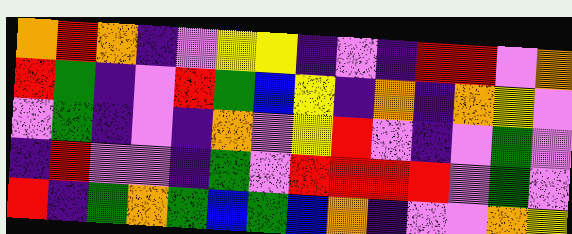[["orange", "red", "orange", "indigo", "violet", "yellow", "yellow", "indigo", "violet", "indigo", "red", "red", "violet", "orange"], ["red", "green", "indigo", "violet", "red", "green", "blue", "yellow", "indigo", "orange", "indigo", "orange", "yellow", "violet"], ["violet", "green", "indigo", "violet", "indigo", "orange", "violet", "yellow", "red", "violet", "indigo", "violet", "green", "violet"], ["indigo", "red", "violet", "violet", "indigo", "green", "violet", "red", "red", "red", "red", "violet", "green", "violet"], ["red", "indigo", "green", "orange", "green", "blue", "green", "blue", "orange", "indigo", "violet", "violet", "orange", "yellow"]]